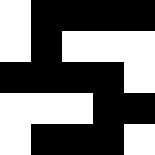[["white", "black", "black", "black", "black"], ["white", "black", "white", "white", "white"], ["black", "black", "black", "black", "white"], ["white", "white", "white", "black", "black"], ["white", "black", "black", "black", "white"]]